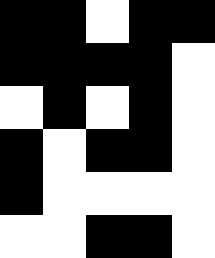[["black", "black", "white", "black", "black"], ["black", "black", "black", "black", "white"], ["white", "black", "white", "black", "white"], ["black", "white", "black", "black", "white"], ["black", "white", "white", "white", "white"], ["white", "white", "black", "black", "white"]]